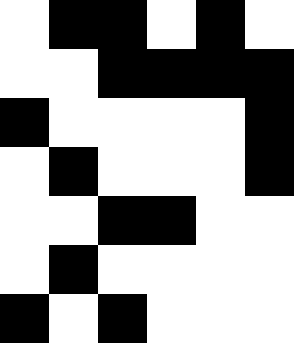[["white", "black", "black", "white", "black", "white"], ["white", "white", "black", "black", "black", "black"], ["black", "white", "white", "white", "white", "black"], ["white", "black", "white", "white", "white", "black"], ["white", "white", "black", "black", "white", "white"], ["white", "black", "white", "white", "white", "white"], ["black", "white", "black", "white", "white", "white"]]